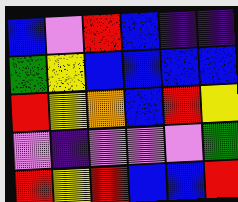[["blue", "violet", "red", "blue", "indigo", "indigo"], ["green", "yellow", "blue", "blue", "blue", "blue"], ["red", "yellow", "orange", "blue", "red", "yellow"], ["violet", "indigo", "violet", "violet", "violet", "green"], ["red", "yellow", "red", "blue", "blue", "red"]]